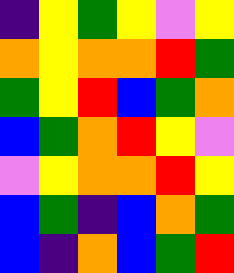[["indigo", "yellow", "green", "yellow", "violet", "yellow"], ["orange", "yellow", "orange", "orange", "red", "green"], ["green", "yellow", "red", "blue", "green", "orange"], ["blue", "green", "orange", "red", "yellow", "violet"], ["violet", "yellow", "orange", "orange", "red", "yellow"], ["blue", "green", "indigo", "blue", "orange", "green"], ["blue", "indigo", "orange", "blue", "green", "red"]]